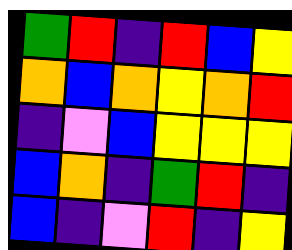[["green", "red", "indigo", "red", "blue", "yellow"], ["orange", "blue", "orange", "yellow", "orange", "red"], ["indigo", "violet", "blue", "yellow", "yellow", "yellow"], ["blue", "orange", "indigo", "green", "red", "indigo"], ["blue", "indigo", "violet", "red", "indigo", "yellow"]]